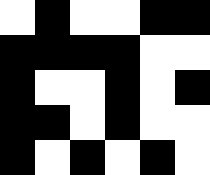[["white", "black", "white", "white", "black", "black"], ["black", "black", "black", "black", "white", "white"], ["black", "white", "white", "black", "white", "black"], ["black", "black", "white", "black", "white", "white"], ["black", "white", "black", "white", "black", "white"]]